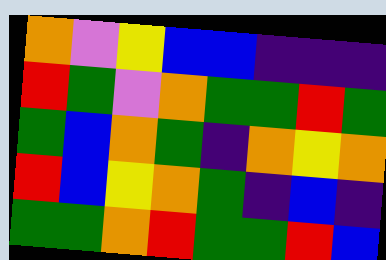[["orange", "violet", "yellow", "blue", "blue", "indigo", "indigo", "indigo"], ["red", "green", "violet", "orange", "green", "green", "red", "green"], ["green", "blue", "orange", "green", "indigo", "orange", "yellow", "orange"], ["red", "blue", "yellow", "orange", "green", "indigo", "blue", "indigo"], ["green", "green", "orange", "red", "green", "green", "red", "blue"]]